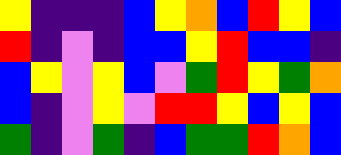[["yellow", "indigo", "indigo", "indigo", "blue", "yellow", "orange", "blue", "red", "yellow", "blue"], ["red", "indigo", "violet", "indigo", "blue", "blue", "yellow", "red", "blue", "blue", "indigo"], ["blue", "yellow", "violet", "yellow", "blue", "violet", "green", "red", "yellow", "green", "orange"], ["blue", "indigo", "violet", "yellow", "violet", "red", "red", "yellow", "blue", "yellow", "blue"], ["green", "indigo", "violet", "green", "indigo", "blue", "green", "green", "red", "orange", "blue"]]